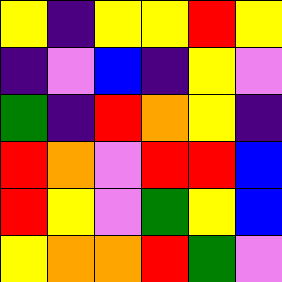[["yellow", "indigo", "yellow", "yellow", "red", "yellow"], ["indigo", "violet", "blue", "indigo", "yellow", "violet"], ["green", "indigo", "red", "orange", "yellow", "indigo"], ["red", "orange", "violet", "red", "red", "blue"], ["red", "yellow", "violet", "green", "yellow", "blue"], ["yellow", "orange", "orange", "red", "green", "violet"]]